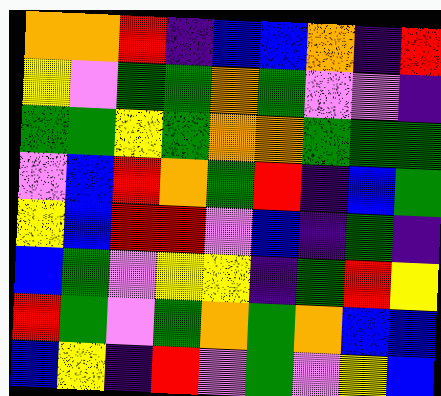[["orange", "orange", "red", "indigo", "blue", "blue", "orange", "indigo", "red"], ["yellow", "violet", "green", "green", "orange", "green", "violet", "violet", "indigo"], ["green", "green", "yellow", "green", "orange", "orange", "green", "green", "green"], ["violet", "blue", "red", "orange", "green", "red", "indigo", "blue", "green"], ["yellow", "blue", "red", "red", "violet", "blue", "indigo", "green", "indigo"], ["blue", "green", "violet", "yellow", "yellow", "indigo", "green", "red", "yellow"], ["red", "green", "violet", "green", "orange", "green", "orange", "blue", "blue"], ["blue", "yellow", "indigo", "red", "violet", "green", "violet", "yellow", "blue"]]